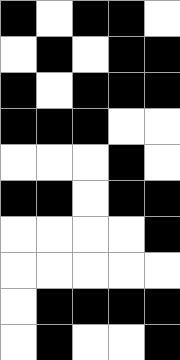[["black", "white", "black", "black", "white"], ["white", "black", "white", "black", "black"], ["black", "white", "black", "black", "black"], ["black", "black", "black", "white", "white"], ["white", "white", "white", "black", "white"], ["black", "black", "white", "black", "black"], ["white", "white", "white", "white", "black"], ["white", "white", "white", "white", "white"], ["white", "black", "black", "black", "black"], ["white", "black", "white", "white", "black"]]